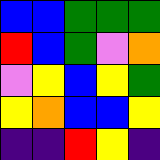[["blue", "blue", "green", "green", "green"], ["red", "blue", "green", "violet", "orange"], ["violet", "yellow", "blue", "yellow", "green"], ["yellow", "orange", "blue", "blue", "yellow"], ["indigo", "indigo", "red", "yellow", "indigo"]]